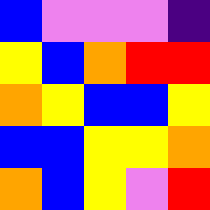[["blue", "violet", "violet", "violet", "indigo"], ["yellow", "blue", "orange", "red", "red"], ["orange", "yellow", "blue", "blue", "yellow"], ["blue", "blue", "yellow", "yellow", "orange"], ["orange", "blue", "yellow", "violet", "red"]]